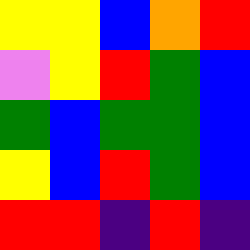[["yellow", "yellow", "blue", "orange", "red"], ["violet", "yellow", "red", "green", "blue"], ["green", "blue", "green", "green", "blue"], ["yellow", "blue", "red", "green", "blue"], ["red", "red", "indigo", "red", "indigo"]]